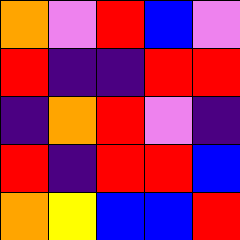[["orange", "violet", "red", "blue", "violet"], ["red", "indigo", "indigo", "red", "red"], ["indigo", "orange", "red", "violet", "indigo"], ["red", "indigo", "red", "red", "blue"], ["orange", "yellow", "blue", "blue", "red"]]